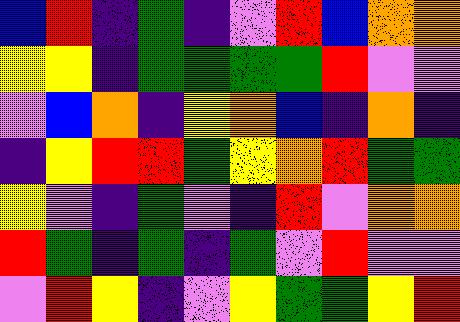[["blue", "red", "indigo", "green", "indigo", "violet", "red", "blue", "orange", "orange"], ["yellow", "yellow", "indigo", "green", "green", "green", "green", "red", "violet", "violet"], ["violet", "blue", "orange", "indigo", "yellow", "orange", "blue", "indigo", "orange", "indigo"], ["indigo", "yellow", "red", "red", "green", "yellow", "orange", "red", "green", "green"], ["yellow", "violet", "indigo", "green", "violet", "indigo", "red", "violet", "orange", "orange"], ["red", "green", "indigo", "green", "indigo", "green", "violet", "red", "violet", "violet"], ["violet", "red", "yellow", "indigo", "violet", "yellow", "green", "green", "yellow", "red"]]